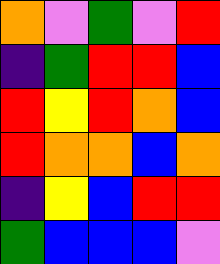[["orange", "violet", "green", "violet", "red"], ["indigo", "green", "red", "red", "blue"], ["red", "yellow", "red", "orange", "blue"], ["red", "orange", "orange", "blue", "orange"], ["indigo", "yellow", "blue", "red", "red"], ["green", "blue", "blue", "blue", "violet"]]